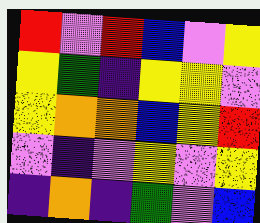[["red", "violet", "red", "blue", "violet", "yellow"], ["yellow", "green", "indigo", "yellow", "yellow", "violet"], ["yellow", "orange", "orange", "blue", "yellow", "red"], ["violet", "indigo", "violet", "yellow", "violet", "yellow"], ["indigo", "orange", "indigo", "green", "violet", "blue"]]